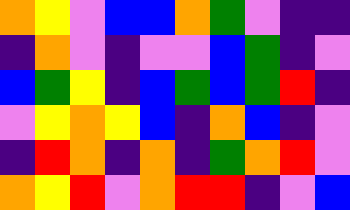[["orange", "yellow", "violet", "blue", "blue", "orange", "green", "violet", "indigo", "indigo"], ["indigo", "orange", "violet", "indigo", "violet", "violet", "blue", "green", "indigo", "violet"], ["blue", "green", "yellow", "indigo", "blue", "green", "blue", "green", "red", "indigo"], ["violet", "yellow", "orange", "yellow", "blue", "indigo", "orange", "blue", "indigo", "violet"], ["indigo", "red", "orange", "indigo", "orange", "indigo", "green", "orange", "red", "violet"], ["orange", "yellow", "red", "violet", "orange", "red", "red", "indigo", "violet", "blue"]]